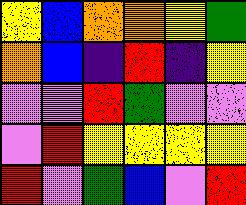[["yellow", "blue", "orange", "orange", "yellow", "green"], ["orange", "blue", "indigo", "red", "indigo", "yellow"], ["violet", "violet", "red", "green", "violet", "violet"], ["violet", "red", "yellow", "yellow", "yellow", "yellow"], ["red", "violet", "green", "blue", "violet", "red"]]